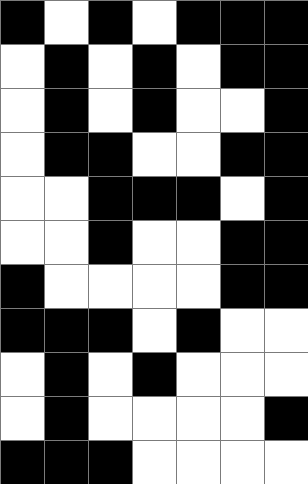[["black", "white", "black", "white", "black", "black", "black"], ["white", "black", "white", "black", "white", "black", "black"], ["white", "black", "white", "black", "white", "white", "black"], ["white", "black", "black", "white", "white", "black", "black"], ["white", "white", "black", "black", "black", "white", "black"], ["white", "white", "black", "white", "white", "black", "black"], ["black", "white", "white", "white", "white", "black", "black"], ["black", "black", "black", "white", "black", "white", "white"], ["white", "black", "white", "black", "white", "white", "white"], ["white", "black", "white", "white", "white", "white", "black"], ["black", "black", "black", "white", "white", "white", "white"]]